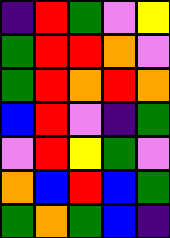[["indigo", "red", "green", "violet", "yellow"], ["green", "red", "red", "orange", "violet"], ["green", "red", "orange", "red", "orange"], ["blue", "red", "violet", "indigo", "green"], ["violet", "red", "yellow", "green", "violet"], ["orange", "blue", "red", "blue", "green"], ["green", "orange", "green", "blue", "indigo"]]